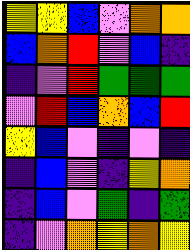[["yellow", "yellow", "blue", "violet", "orange", "orange"], ["blue", "orange", "red", "violet", "blue", "indigo"], ["indigo", "violet", "red", "green", "green", "green"], ["violet", "red", "blue", "orange", "blue", "red"], ["yellow", "blue", "violet", "indigo", "violet", "indigo"], ["indigo", "blue", "violet", "indigo", "yellow", "orange"], ["indigo", "blue", "violet", "green", "indigo", "green"], ["indigo", "violet", "orange", "yellow", "orange", "yellow"]]